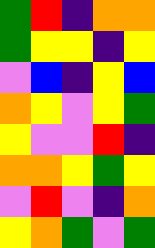[["green", "red", "indigo", "orange", "orange"], ["green", "yellow", "yellow", "indigo", "yellow"], ["violet", "blue", "indigo", "yellow", "blue"], ["orange", "yellow", "violet", "yellow", "green"], ["yellow", "violet", "violet", "red", "indigo"], ["orange", "orange", "yellow", "green", "yellow"], ["violet", "red", "violet", "indigo", "orange"], ["yellow", "orange", "green", "violet", "green"]]